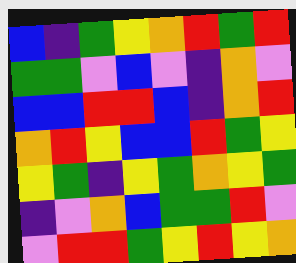[["blue", "indigo", "green", "yellow", "orange", "red", "green", "red"], ["green", "green", "violet", "blue", "violet", "indigo", "orange", "violet"], ["blue", "blue", "red", "red", "blue", "indigo", "orange", "red"], ["orange", "red", "yellow", "blue", "blue", "red", "green", "yellow"], ["yellow", "green", "indigo", "yellow", "green", "orange", "yellow", "green"], ["indigo", "violet", "orange", "blue", "green", "green", "red", "violet"], ["violet", "red", "red", "green", "yellow", "red", "yellow", "orange"]]